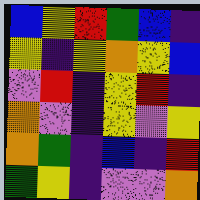[["blue", "yellow", "red", "green", "blue", "indigo"], ["yellow", "indigo", "yellow", "orange", "yellow", "blue"], ["violet", "red", "indigo", "yellow", "red", "indigo"], ["orange", "violet", "indigo", "yellow", "violet", "yellow"], ["orange", "green", "indigo", "blue", "indigo", "red"], ["green", "yellow", "indigo", "violet", "violet", "orange"]]